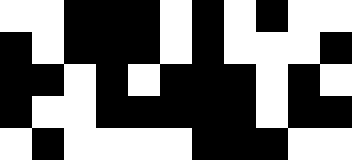[["white", "white", "black", "black", "black", "white", "black", "white", "black", "white", "white"], ["black", "white", "black", "black", "black", "white", "black", "white", "white", "white", "black"], ["black", "black", "white", "black", "white", "black", "black", "black", "white", "black", "white"], ["black", "white", "white", "black", "black", "black", "black", "black", "white", "black", "black"], ["white", "black", "white", "white", "white", "white", "black", "black", "black", "white", "white"]]